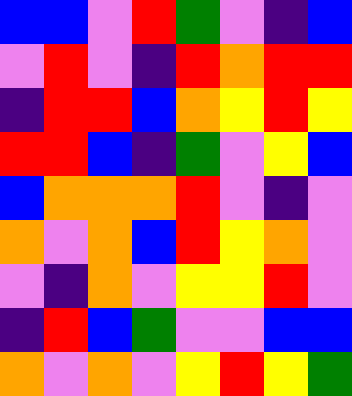[["blue", "blue", "violet", "red", "green", "violet", "indigo", "blue"], ["violet", "red", "violet", "indigo", "red", "orange", "red", "red"], ["indigo", "red", "red", "blue", "orange", "yellow", "red", "yellow"], ["red", "red", "blue", "indigo", "green", "violet", "yellow", "blue"], ["blue", "orange", "orange", "orange", "red", "violet", "indigo", "violet"], ["orange", "violet", "orange", "blue", "red", "yellow", "orange", "violet"], ["violet", "indigo", "orange", "violet", "yellow", "yellow", "red", "violet"], ["indigo", "red", "blue", "green", "violet", "violet", "blue", "blue"], ["orange", "violet", "orange", "violet", "yellow", "red", "yellow", "green"]]